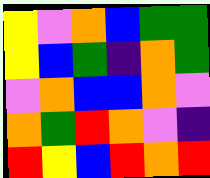[["yellow", "violet", "orange", "blue", "green", "green"], ["yellow", "blue", "green", "indigo", "orange", "green"], ["violet", "orange", "blue", "blue", "orange", "violet"], ["orange", "green", "red", "orange", "violet", "indigo"], ["red", "yellow", "blue", "red", "orange", "red"]]